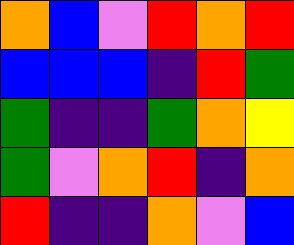[["orange", "blue", "violet", "red", "orange", "red"], ["blue", "blue", "blue", "indigo", "red", "green"], ["green", "indigo", "indigo", "green", "orange", "yellow"], ["green", "violet", "orange", "red", "indigo", "orange"], ["red", "indigo", "indigo", "orange", "violet", "blue"]]